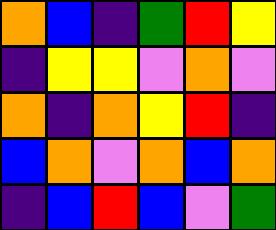[["orange", "blue", "indigo", "green", "red", "yellow"], ["indigo", "yellow", "yellow", "violet", "orange", "violet"], ["orange", "indigo", "orange", "yellow", "red", "indigo"], ["blue", "orange", "violet", "orange", "blue", "orange"], ["indigo", "blue", "red", "blue", "violet", "green"]]